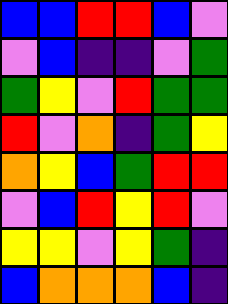[["blue", "blue", "red", "red", "blue", "violet"], ["violet", "blue", "indigo", "indigo", "violet", "green"], ["green", "yellow", "violet", "red", "green", "green"], ["red", "violet", "orange", "indigo", "green", "yellow"], ["orange", "yellow", "blue", "green", "red", "red"], ["violet", "blue", "red", "yellow", "red", "violet"], ["yellow", "yellow", "violet", "yellow", "green", "indigo"], ["blue", "orange", "orange", "orange", "blue", "indigo"]]